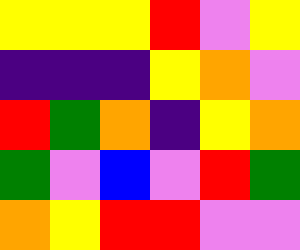[["yellow", "yellow", "yellow", "red", "violet", "yellow"], ["indigo", "indigo", "indigo", "yellow", "orange", "violet"], ["red", "green", "orange", "indigo", "yellow", "orange"], ["green", "violet", "blue", "violet", "red", "green"], ["orange", "yellow", "red", "red", "violet", "violet"]]